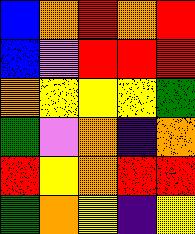[["blue", "orange", "red", "orange", "red"], ["blue", "violet", "red", "red", "red"], ["orange", "yellow", "yellow", "yellow", "green"], ["green", "violet", "orange", "indigo", "orange"], ["red", "yellow", "orange", "red", "red"], ["green", "orange", "yellow", "indigo", "yellow"]]